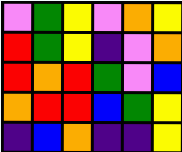[["violet", "green", "yellow", "violet", "orange", "yellow"], ["red", "green", "yellow", "indigo", "violet", "orange"], ["red", "orange", "red", "green", "violet", "blue"], ["orange", "red", "red", "blue", "green", "yellow"], ["indigo", "blue", "orange", "indigo", "indigo", "yellow"]]